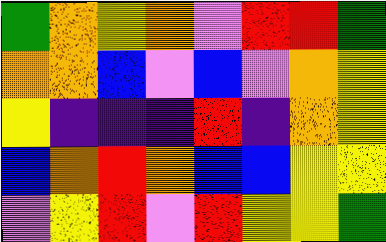[["green", "orange", "yellow", "orange", "violet", "red", "red", "green"], ["orange", "orange", "blue", "violet", "blue", "violet", "orange", "yellow"], ["yellow", "indigo", "indigo", "indigo", "red", "indigo", "orange", "yellow"], ["blue", "orange", "red", "orange", "blue", "blue", "yellow", "yellow"], ["violet", "yellow", "red", "violet", "red", "yellow", "yellow", "green"]]